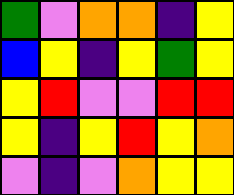[["green", "violet", "orange", "orange", "indigo", "yellow"], ["blue", "yellow", "indigo", "yellow", "green", "yellow"], ["yellow", "red", "violet", "violet", "red", "red"], ["yellow", "indigo", "yellow", "red", "yellow", "orange"], ["violet", "indigo", "violet", "orange", "yellow", "yellow"]]